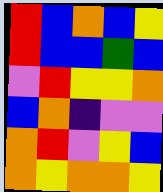[["red", "blue", "orange", "blue", "yellow"], ["red", "blue", "blue", "green", "blue"], ["violet", "red", "yellow", "yellow", "orange"], ["blue", "orange", "indigo", "violet", "violet"], ["orange", "red", "violet", "yellow", "blue"], ["orange", "yellow", "orange", "orange", "yellow"]]